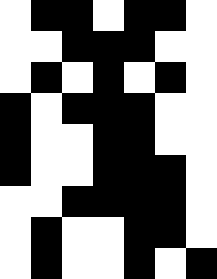[["white", "black", "black", "white", "black", "black", "white"], ["white", "white", "black", "black", "black", "white", "white"], ["white", "black", "white", "black", "white", "black", "white"], ["black", "white", "black", "black", "black", "white", "white"], ["black", "white", "white", "black", "black", "white", "white"], ["black", "white", "white", "black", "black", "black", "white"], ["white", "white", "black", "black", "black", "black", "white"], ["white", "black", "white", "white", "black", "black", "white"], ["white", "black", "white", "white", "black", "white", "black"]]